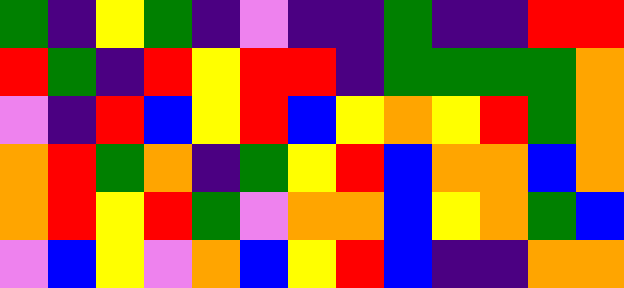[["green", "indigo", "yellow", "green", "indigo", "violet", "indigo", "indigo", "green", "indigo", "indigo", "red", "red"], ["red", "green", "indigo", "red", "yellow", "red", "red", "indigo", "green", "green", "green", "green", "orange"], ["violet", "indigo", "red", "blue", "yellow", "red", "blue", "yellow", "orange", "yellow", "red", "green", "orange"], ["orange", "red", "green", "orange", "indigo", "green", "yellow", "red", "blue", "orange", "orange", "blue", "orange"], ["orange", "red", "yellow", "red", "green", "violet", "orange", "orange", "blue", "yellow", "orange", "green", "blue"], ["violet", "blue", "yellow", "violet", "orange", "blue", "yellow", "red", "blue", "indigo", "indigo", "orange", "orange"]]